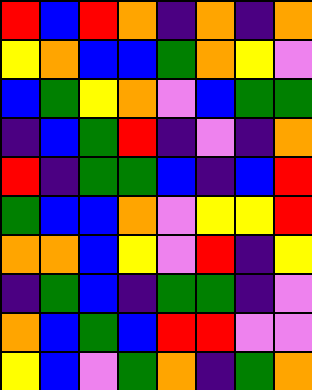[["red", "blue", "red", "orange", "indigo", "orange", "indigo", "orange"], ["yellow", "orange", "blue", "blue", "green", "orange", "yellow", "violet"], ["blue", "green", "yellow", "orange", "violet", "blue", "green", "green"], ["indigo", "blue", "green", "red", "indigo", "violet", "indigo", "orange"], ["red", "indigo", "green", "green", "blue", "indigo", "blue", "red"], ["green", "blue", "blue", "orange", "violet", "yellow", "yellow", "red"], ["orange", "orange", "blue", "yellow", "violet", "red", "indigo", "yellow"], ["indigo", "green", "blue", "indigo", "green", "green", "indigo", "violet"], ["orange", "blue", "green", "blue", "red", "red", "violet", "violet"], ["yellow", "blue", "violet", "green", "orange", "indigo", "green", "orange"]]